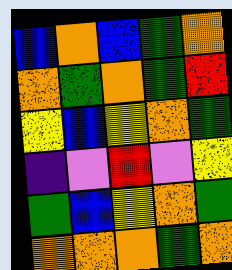[["blue", "orange", "blue", "green", "orange"], ["orange", "green", "orange", "green", "red"], ["yellow", "blue", "yellow", "orange", "green"], ["indigo", "violet", "red", "violet", "yellow"], ["green", "blue", "yellow", "orange", "green"], ["orange", "orange", "orange", "green", "orange"]]